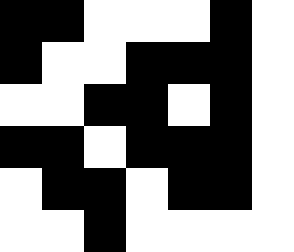[["black", "black", "white", "white", "white", "black", "white"], ["black", "white", "white", "black", "black", "black", "white"], ["white", "white", "black", "black", "white", "black", "white"], ["black", "black", "white", "black", "black", "black", "white"], ["white", "black", "black", "white", "black", "black", "white"], ["white", "white", "black", "white", "white", "white", "white"]]